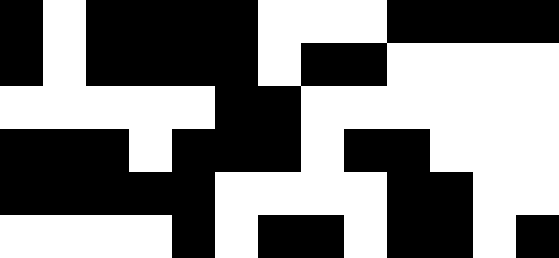[["black", "white", "black", "black", "black", "black", "white", "white", "white", "black", "black", "black", "black"], ["black", "white", "black", "black", "black", "black", "white", "black", "black", "white", "white", "white", "white"], ["white", "white", "white", "white", "white", "black", "black", "white", "white", "white", "white", "white", "white"], ["black", "black", "black", "white", "black", "black", "black", "white", "black", "black", "white", "white", "white"], ["black", "black", "black", "black", "black", "white", "white", "white", "white", "black", "black", "white", "white"], ["white", "white", "white", "white", "black", "white", "black", "black", "white", "black", "black", "white", "black"]]